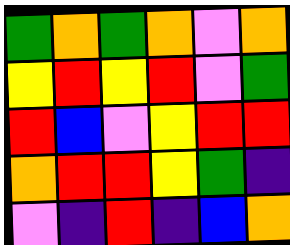[["green", "orange", "green", "orange", "violet", "orange"], ["yellow", "red", "yellow", "red", "violet", "green"], ["red", "blue", "violet", "yellow", "red", "red"], ["orange", "red", "red", "yellow", "green", "indigo"], ["violet", "indigo", "red", "indigo", "blue", "orange"]]